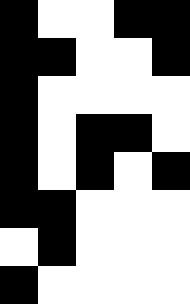[["black", "white", "white", "black", "black"], ["black", "black", "white", "white", "black"], ["black", "white", "white", "white", "white"], ["black", "white", "black", "black", "white"], ["black", "white", "black", "white", "black"], ["black", "black", "white", "white", "white"], ["white", "black", "white", "white", "white"], ["black", "white", "white", "white", "white"]]